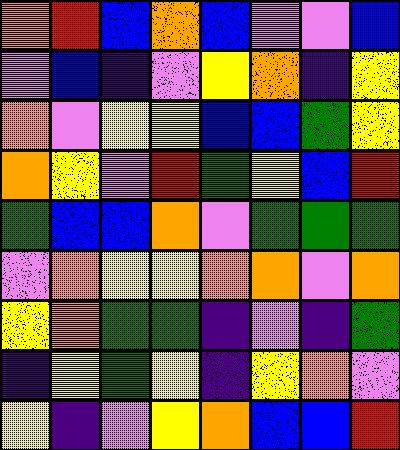[["orange", "red", "blue", "orange", "blue", "violet", "violet", "blue"], ["violet", "blue", "indigo", "violet", "yellow", "orange", "indigo", "yellow"], ["orange", "violet", "yellow", "yellow", "blue", "blue", "green", "yellow"], ["orange", "yellow", "violet", "red", "green", "yellow", "blue", "red"], ["green", "blue", "blue", "orange", "violet", "green", "green", "green"], ["violet", "orange", "yellow", "yellow", "orange", "orange", "violet", "orange"], ["yellow", "orange", "green", "green", "indigo", "violet", "indigo", "green"], ["indigo", "yellow", "green", "yellow", "indigo", "yellow", "orange", "violet"], ["yellow", "indigo", "violet", "yellow", "orange", "blue", "blue", "red"]]